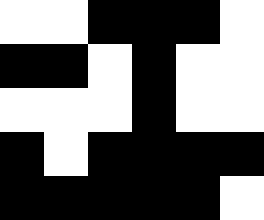[["white", "white", "black", "black", "black", "white"], ["black", "black", "white", "black", "white", "white"], ["white", "white", "white", "black", "white", "white"], ["black", "white", "black", "black", "black", "black"], ["black", "black", "black", "black", "black", "white"]]